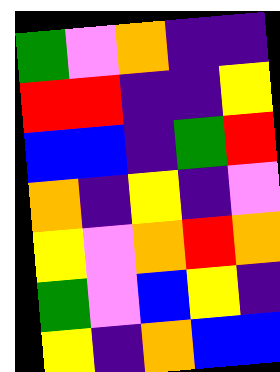[["green", "violet", "orange", "indigo", "indigo"], ["red", "red", "indigo", "indigo", "yellow"], ["blue", "blue", "indigo", "green", "red"], ["orange", "indigo", "yellow", "indigo", "violet"], ["yellow", "violet", "orange", "red", "orange"], ["green", "violet", "blue", "yellow", "indigo"], ["yellow", "indigo", "orange", "blue", "blue"]]